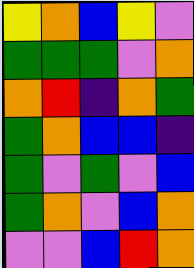[["yellow", "orange", "blue", "yellow", "violet"], ["green", "green", "green", "violet", "orange"], ["orange", "red", "indigo", "orange", "green"], ["green", "orange", "blue", "blue", "indigo"], ["green", "violet", "green", "violet", "blue"], ["green", "orange", "violet", "blue", "orange"], ["violet", "violet", "blue", "red", "orange"]]